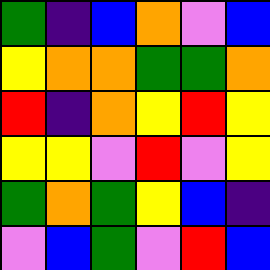[["green", "indigo", "blue", "orange", "violet", "blue"], ["yellow", "orange", "orange", "green", "green", "orange"], ["red", "indigo", "orange", "yellow", "red", "yellow"], ["yellow", "yellow", "violet", "red", "violet", "yellow"], ["green", "orange", "green", "yellow", "blue", "indigo"], ["violet", "blue", "green", "violet", "red", "blue"]]